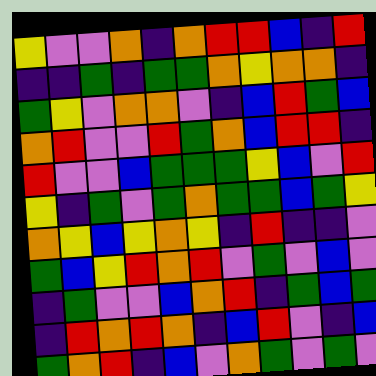[["yellow", "violet", "violet", "orange", "indigo", "orange", "red", "red", "blue", "indigo", "red"], ["indigo", "indigo", "green", "indigo", "green", "green", "orange", "yellow", "orange", "orange", "indigo"], ["green", "yellow", "violet", "orange", "orange", "violet", "indigo", "blue", "red", "green", "blue"], ["orange", "red", "violet", "violet", "red", "green", "orange", "blue", "red", "red", "indigo"], ["red", "violet", "violet", "blue", "green", "green", "green", "yellow", "blue", "violet", "red"], ["yellow", "indigo", "green", "violet", "green", "orange", "green", "green", "blue", "green", "yellow"], ["orange", "yellow", "blue", "yellow", "orange", "yellow", "indigo", "red", "indigo", "indigo", "violet"], ["green", "blue", "yellow", "red", "orange", "red", "violet", "green", "violet", "blue", "violet"], ["indigo", "green", "violet", "violet", "blue", "orange", "red", "indigo", "green", "blue", "green"], ["indigo", "red", "orange", "red", "orange", "indigo", "blue", "red", "violet", "indigo", "blue"], ["green", "orange", "red", "indigo", "blue", "violet", "orange", "green", "violet", "green", "violet"]]